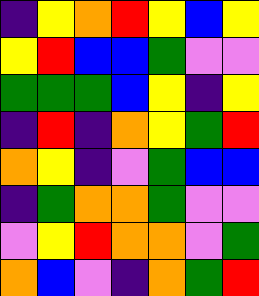[["indigo", "yellow", "orange", "red", "yellow", "blue", "yellow"], ["yellow", "red", "blue", "blue", "green", "violet", "violet"], ["green", "green", "green", "blue", "yellow", "indigo", "yellow"], ["indigo", "red", "indigo", "orange", "yellow", "green", "red"], ["orange", "yellow", "indigo", "violet", "green", "blue", "blue"], ["indigo", "green", "orange", "orange", "green", "violet", "violet"], ["violet", "yellow", "red", "orange", "orange", "violet", "green"], ["orange", "blue", "violet", "indigo", "orange", "green", "red"]]